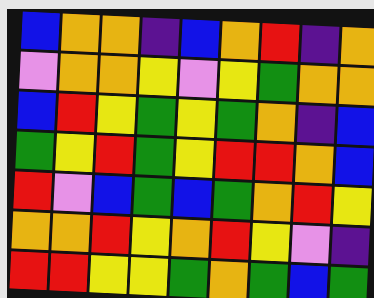[["blue", "orange", "orange", "indigo", "blue", "orange", "red", "indigo", "orange"], ["violet", "orange", "orange", "yellow", "violet", "yellow", "green", "orange", "orange"], ["blue", "red", "yellow", "green", "yellow", "green", "orange", "indigo", "blue"], ["green", "yellow", "red", "green", "yellow", "red", "red", "orange", "blue"], ["red", "violet", "blue", "green", "blue", "green", "orange", "red", "yellow"], ["orange", "orange", "red", "yellow", "orange", "red", "yellow", "violet", "indigo"], ["red", "red", "yellow", "yellow", "green", "orange", "green", "blue", "green"]]